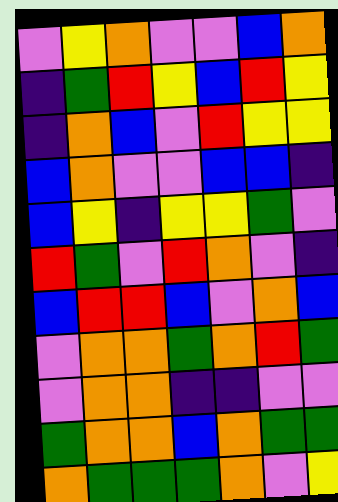[["violet", "yellow", "orange", "violet", "violet", "blue", "orange"], ["indigo", "green", "red", "yellow", "blue", "red", "yellow"], ["indigo", "orange", "blue", "violet", "red", "yellow", "yellow"], ["blue", "orange", "violet", "violet", "blue", "blue", "indigo"], ["blue", "yellow", "indigo", "yellow", "yellow", "green", "violet"], ["red", "green", "violet", "red", "orange", "violet", "indigo"], ["blue", "red", "red", "blue", "violet", "orange", "blue"], ["violet", "orange", "orange", "green", "orange", "red", "green"], ["violet", "orange", "orange", "indigo", "indigo", "violet", "violet"], ["green", "orange", "orange", "blue", "orange", "green", "green"], ["orange", "green", "green", "green", "orange", "violet", "yellow"]]